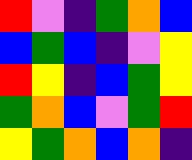[["red", "violet", "indigo", "green", "orange", "blue"], ["blue", "green", "blue", "indigo", "violet", "yellow"], ["red", "yellow", "indigo", "blue", "green", "yellow"], ["green", "orange", "blue", "violet", "green", "red"], ["yellow", "green", "orange", "blue", "orange", "indigo"]]